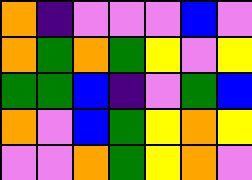[["orange", "indigo", "violet", "violet", "violet", "blue", "violet"], ["orange", "green", "orange", "green", "yellow", "violet", "yellow"], ["green", "green", "blue", "indigo", "violet", "green", "blue"], ["orange", "violet", "blue", "green", "yellow", "orange", "yellow"], ["violet", "violet", "orange", "green", "yellow", "orange", "violet"]]